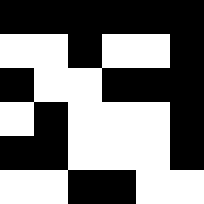[["black", "black", "black", "black", "black", "black"], ["white", "white", "black", "white", "white", "black"], ["black", "white", "white", "black", "black", "black"], ["white", "black", "white", "white", "white", "black"], ["black", "black", "white", "white", "white", "black"], ["white", "white", "black", "black", "white", "white"]]